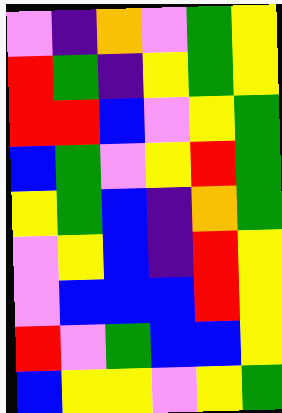[["violet", "indigo", "orange", "violet", "green", "yellow"], ["red", "green", "indigo", "yellow", "green", "yellow"], ["red", "red", "blue", "violet", "yellow", "green"], ["blue", "green", "violet", "yellow", "red", "green"], ["yellow", "green", "blue", "indigo", "orange", "green"], ["violet", "yellow", "blue", "indigo", "red", "yellow"], ["violet", "blue", "blue", "blue", "red", "yellow"], ["red", "violet", "green", "blue", "blue", "yellow"], ["blue", "yellow", "yellow", "violet", "yellow", "green"]]